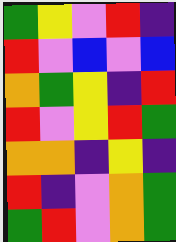[["green", "yellow", "violet", "red", "indigo"], ["red", "violet", "blue", "violet", "blue"], ["orange", "green", "yellow", "indigo", "red"], ["red", "violet", "yellow", "red", "green"], ["orange", "orange", "indigo", "yellow", "indigo"], ["red", "indigo", "violet", "orange", "green"], ["green", "red", "violet", "orange", "green"]]